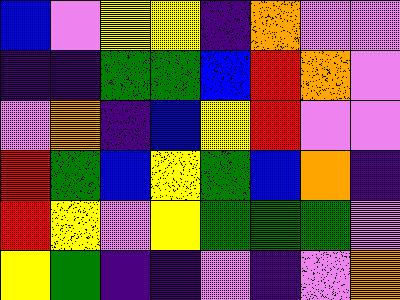[["blue", "violet", "yellow", "yellow", "indigo", "orange", "violet", "violet"], ["indigo", "indigo", "green", "green", "blue", "red", "orange", "violet"], ["violet", "orange", "indigo", "blue", "yellow", "red", "violet", "violet"], ["red", "green", "blue", "yellow", "green", "blue", "orange", "indigo"], ["red", "yellow", "violet", "yellow", "green", "green", "green", "violet"], ["yellow", "green", "indigo", "indigo", "violet", "indigo", "violet", "orange"]]